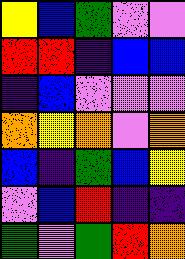[["yellow", "blue", "green", "violet", "violet"], ["red", "red", "indigo", "blue", "blue"], ["indigo", "blue", "violet", "violet", "violet"], ["orange", "yellow", "orange", "violet", "orange"], ["blue", "indigo", "green", "blue", "yellow"], ["violet", "blue", "red", "indigo", "indigo"], ["green", "violet", "green", "red", "orange"]]